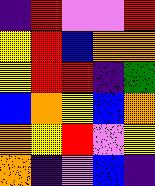[["indigo", "red", "violet", "violet", "red"], ["yellow", "red", "blue", "orange", "orange"], ["yellow", "red", "red", "indigo", "green"], ["blue", "orange", "yellow", "blue", "orange"], ["orange", "yellow", "red", "violet", "yellow"], ["orange", "indigo", "violet", "blue", "indigo"]]